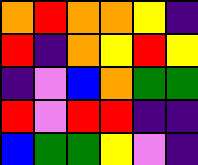[["orange", "red", "orange", "orange", "yellow", "indigo"], ["red", "indigo", "orange", "yellow", "red", "yellow"], ["indigo", "violet", "blue", "orange", "green", "green"], ["red", "violet", "red", "red", "indigo", "indigo"], ["blue", "green", "green", "yellow", "violet", "indigo"]]